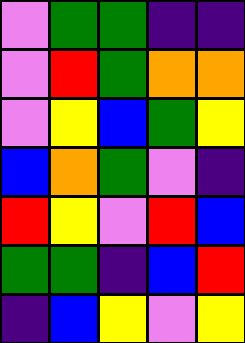[["violet", "green", "green", "indigo", "indigo"], ["violet", "red", "green", "orange", "orange"], ["violet", "yellow", "blue", "green", "yellow"], ["blue", "orange", "green", "violet", "indigo"], ["red", "yellow", "violet", "red", "blue"], ["green", "green", "indigo", "blue", "red"], ["indigo", "blue", "yellow", "violet", "yellow"]]